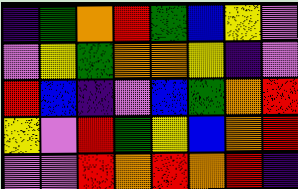[["indigo", "green", "orange", "red", "green", "blue", "yellow", "violet"], ["violet", "yellow", "green", "orange", "orange", "yellow", "indigo", "violet"], ["red", "blue", "indigo", "violet", "blue", "green", "orange", "red"], ["yellow", "violet", "red", "green", "yellow", "blue", "orange", "red"], ["violet", "violet", "red", "orange", "red", "orange", "red", "indigo"]]